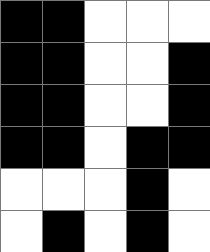[["black", "black", "white", "white", "white"], ["black", "black", "white", "white", "black"], ["black", "black", "white", "white", "black"], ["black", "black", "white", "black", "black"], ["white", "white", "white", "black", "white"], ["white", "black", "white", "black", "white"]]